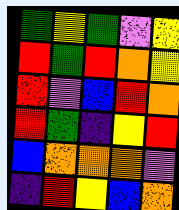[["green", "yellow", "green", "violet", "yellow"], ["red", "green", "red", "orange", "yellow"], ["red", "violet", "blue", "red", "orange"], ["red", "green", "indigo", "yellow", "red"], ["blue", "orange", "orange", "orange", "violet"], ["indigo", "red", "yellow", "blue", "orange"]]